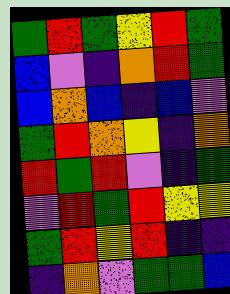[["green", "red", "green", "yellow", "red", "green"], ["blue", "violet", "indigo", "orange", "red", "green"], ["blue", "orange", "blue", "indigo", "blue", "violet"], ["green", "red", "orange", "yellow", "indigo", "orange"], ["red", "green", "red", "violet", "indigo", "green"], ["violet", "red", "green", "red", "yellow", "yellow"], ["green", "red", "yellow", "red", "indigo", "indigo"], ["indigo", "orange", "violet", "green", "green", "blue"]]